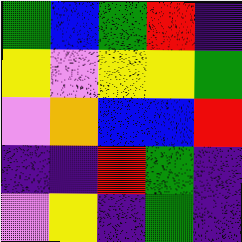[["green", "blue", "green", "red", "indigo"], ["yellow", "violet", "yellow", "yellow", "green"], ["violet", "orange", "blue", "blue", "red"], ["indigo", "indigo", "red", "green", "indigo"], ["violet", "yellow", "indigo", "green", "indigo"]]